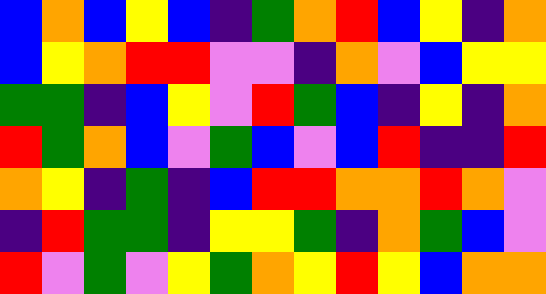[["blue", "orange", "blue", "yellow", "blue", "indigo", "green", "orange", "red", "blue", "yellow", "indigo", "orange"], ["blue", "yellow", "orange", "red", "red", "violet", "violet", "indigo", "orange", "violet", "blue", "yellow", "yellow"], ["green", "green", "indigo", "blue", "yellow", "violet", "red", "green", "blue", "indigo", "yellow", "indigo", "orange"], ["red", "green", "orange", "blue", "violet", "green", "blue", "violet", "blue", "red", "indigo", "indigo", "red"], ["orange", "yellow", "indigo", "green", "indigo", "blue", "red", "red", "orange", "orange", "red", "orange", "violet"], ["indigo", "red", "green", "green", "indigo", "yellow", "yellow", "green", "indigo", "orange", "green", "blue", "violet"], ["red", "violet", "green", "violet", "yellow", "green", "orange", "yellow", "red", "yellow", "blue", "orange", "orange"]]